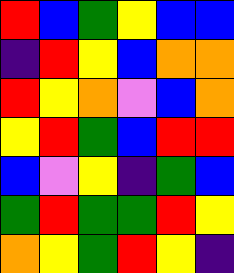[["red", "blue", "green", "yellow", "blue", "blue"], ["indigo", "red", "yellow", "blue", "orange", "orange"], ["red", "yellow", "orange", "violet", "blue", "orange"], ["yellow", "red", "green", "blue", "red", "red"], ["blue", "violet", "yellow", "indigo", "green", "blue"], ["green", "red", "green", "green", "red", "yellow"], ["orange", "yellow", "green", "red", "yellow", "indigo"]]